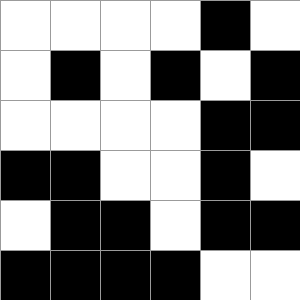[["white", "white", "white", "white", "black", "white"], ["white", "black", "white", "black", "white", "black"], ["white", "white", "white", "white", "black", "black"], ["black", "black", "white", "white", "black", "white"], ["white", "black", "black", "white", "black", "black"], ["black", "black", "black", "black", "white", "white"]]